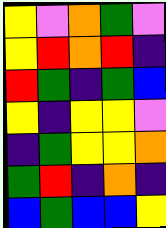[["yellow", "violet", "orange", "green", "violet"], ["yellow", "red", "orange", "red", "indigo"], ["red", "green", "indigo", "green", "blue"], ["yellow", "indigo", "yellow", "yellow", "violet"], ["indigo", "green", "yellow", "yellow", "orange"], ["green", "red", "indigo", "orange", "indigo"], ["blue", "green", "blue", "blue", "yellow"]]